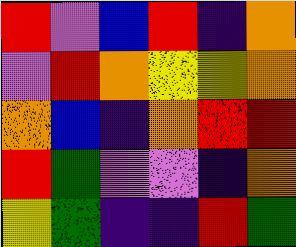[["red", "violet", "blue", "red", "indigo", "orange"], ["violet", "red", "orange", "yellow", "yellow", "orange"], ["orange", "blue", "indigo", "orange", "red", "red"], ["red", "green", "violet", "violet", "indigo", "orange"], ["yellow", "green", "indigo", "indigo", "red", "green"]]